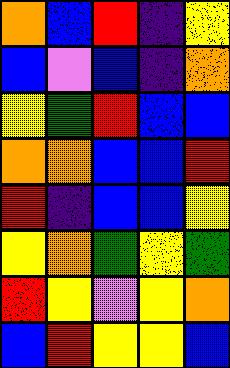[["orange", "blue", "red", "indigo", "yellow"], ["blue", "violet", "blue", "indigo", "orange"], ["yellow", "green", "red", "blue", "blue"], ["orange", "orange", "blue", "blue", "red"], ["red", "indigo", "blue", "blue", "yellow"], ["yellow", "orange", "green", "yellow", "green"], ["red", "yellow", "violet", "yellow", "orange"], ["blue", "red", "yellow", "yellow", "blue"]]